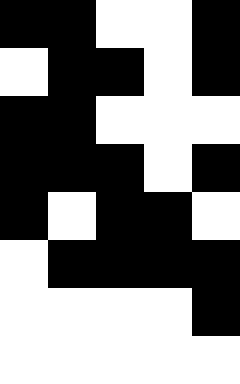[["black", "black", "white", "white", "black"], ["white", "black", "black", "white", "black"], ["black", "black", "white", "white", "white"], ["black", "black", "black", "white", "black"], ["black", "white", "black", "black", "white"], ["white", "black", "black", "black", "black"], ["white", "white", "white", "white", "black"], ["white", "white", "white", "white", "white"]]